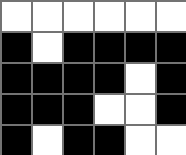[["white", "white", "white", "white", "white", "white"], ["black", "white", "black", "black", "black", "black"], ["black", "black", "black", "black", "white", "black"], ["black", "black", "black", "white", "white", "black"], ["black", "white", "black", "black", "white", "white"]]